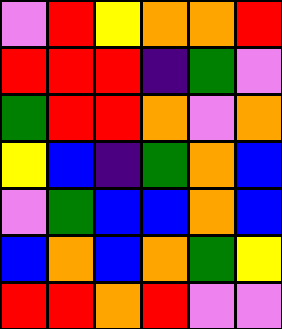[["violet", "red", "yellow", "orange", "orange", "red"], ["red", "red", "red", "indigo", "green", "violet"], ["green", "red", "red", "orange", "violet", "orange"], ["yellow", "blue", "indigo", "green", "orange", "blue"], ["violet", "green", "blue", "blue", "orange", "blue"], ["blue", "orange", "blue", "orange", "green", "yellow"], ["red", "red", "orange", "red", "violet", "violet"]]